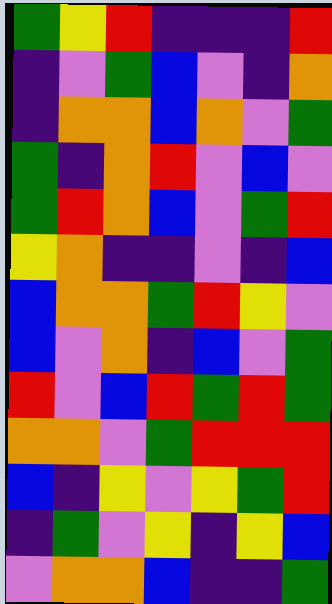[["green", "yellow", "red", "indigo", "indigo", "indigo", "red"], ["indigo", "violet", "green", "blue", "violet", "indigo", "orange"], ["indigo", "orange", "orange", "blue", "orange", "violet", "green"], ["green", "indigo", "orange", "red", "violet", "blue", "violet"], ["green", "red", "orange", "blue", "violet", "green", "red"], ["yellow", "orange", "indigo", "indigo", "violet", "indigo", "blue"], ["blue", "orange", "orange", "green", "red", "yellow", "violet"], ["blue", "violet", "orange", "indigo", "blue", "violet", "green"], ["red", "violet", "blue", "red", "green", "red", "green"], ["orange", "orange", "violet", "green", "red", "red", "red"], ["blue", "indigo", "yellow", "violet", "yellow", "green", "red"], ["indigo", "green", "violet", "yellow", "indigo", "yellow", "blue"], ["violet", "orange", "orange", "blue", "indigo", "indigo", "green"]]